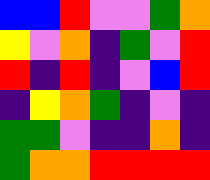[["blue", "blue", "red", "violet", "violet", "green", "orange"], ["yellow", "violet", "orange", "indigo", "green", "violet", "red"], ["red", "indigo", "red", "indigo", "violet", "blue", "red"], ["indigo", "yellow", "orange", "green", "indigo", "violet", "indigo"], ["green", "green", "violet", "indigo", "indigo", "orange", "indigo"], ["green", "orange", "orange", "red", "red", "red", "red"]]